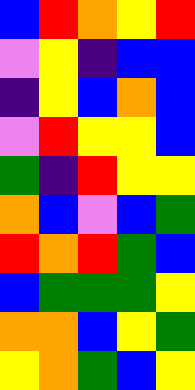[["blue", "red", "orange", "yellow", "red"], ["violet", "yellow", "indigo", "blue", "blue"], ["indigo", "yellow", "blue", "orange", "blue"], ["violet", "red", "yellow", "yellow", "blue"], ["green", "indigo", "red", "yellow", "yellow"], ["orange", "blue", "violet", "blue", "green"], ["red", "orange", "red", "green", "blue"], ["blue", "green", "green", "green", "yellow"], ["orange", "orange", "blue", "yellow", "green"], ["yellow", "orange", "green", "blue", "yellow"]]